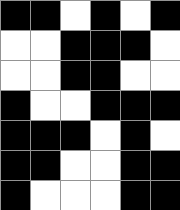[["black", "black", "white", "black", "white", "black"], ["white", "white", "black", "black", "black", "white"], ["white", "white", "black", "black", "white", "white"], ["black", "white", "white", "black", "black", "black"], ["black", "black", "black", "white", "black", "white"], ["black", "black", "white", "white", "black", "black"], ["black", "white", "white", "white", "black", "black"]]